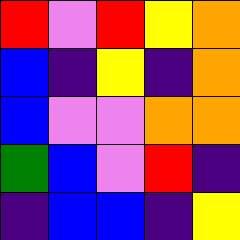[["red", "violet", "red", "yellow", "orange"], ["blue", "indigo", "yellow", "indigo", "orange"], ["blue", "violet", "violet", "orange", "orange"], ["green", "blue", "violet", "red", "indigo"], ["indigo", "blue", "blue", "indigo", "yellow"]]